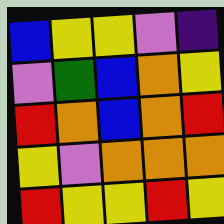[["blue", "yellow", "yellow", "violet", "indigo"], ["violet", "green", "blue", "orange", "yellow"], ["red", "orange", "blue", "orange", "red"], ["yellow", "violet", "orange", "orange", "orange"], ["red", "yellow", "yellow", "red", "yellow"]]